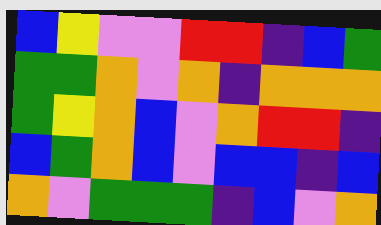[["blue", "yellow", "violet", "violet", "red", "red", "indigo", "blue", "green"], ["green", "green", "orange", "violet", "orange", "indigo", "orange", "orange", "orange"], ["green", "yellow", "orange", "blue", "violet", "orange", "red", "red", "indigo"], ["blue", "green", "orange", "blue", "violet", "blue", "blue", "indigo", "blue"], ["orange", "violet", "green", "green", "green", "indigo", "blue", "violet", "orange"]]